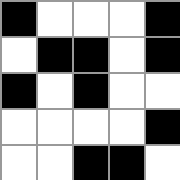[["black", "white", "white", "white", "black"], ["white", "black", "black", "white", "black"], ["black", "white", "black", "white", "white"], ["white", "white", "white", "white", "black"], ["white", "white", "black", "black", "white"]]